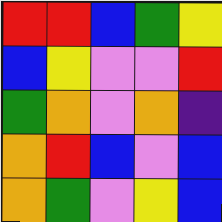[["red", "red", "blue", "green", "yellow"], ["blue", "yellow", "violet", "violet", "red"], ["green", "orange", "violet", "orange", "indigo"], ["orange", "red", "blue", "violet", "blue"], ["orange", "green", "violet", "yellow", "blue"]]